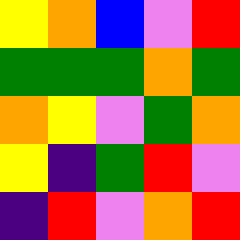[["yellow", "orange", "blue", "violet", "red"], ["green", "green", "green", "orange", "green"], ["orange", "yellow", "violet", "green", "orange"], ["yellow", "indigo", "green", "red", "violet"], ["indigo", "red", "violet", "orange", "red"]]